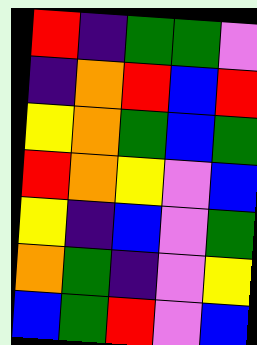[["red", "indigo", "green", "green", "violet"], ["indigo", "orange", "red", "blue", "red"], ["yellow", "orange", "green", "blue", "green"], ["red", "orange", "yellow", "violet", "blue"], ["yellow", "indigo", "blue", "violet", "green"], ["orange", "green", "indigo", "violet", "yellow"], ["blue", "green", "red", "violet", "blue"]]